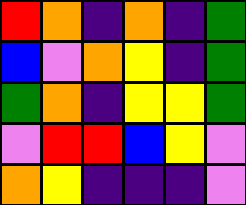[["red", "orange", "indigo", "orange", "indigo", "green"], ["blue", "violet", "orange", "yellow", "indigo", "green"], ["green", "orange", "indigo", "yellow", "yellow", "green"], ["violet", "red", "red", "blue", "yellow", "violet"], ["orange", "yellow", "indigo", "indigo", "indigo", "violet"]]